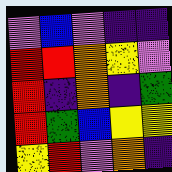[["violet", "blue", "violet", "indigo", "indigo"], ["red", "red", "orange", "yellow", "violet"], ["red", "indigo", "orange", "indigo", "green"], ["red", "green", "blue", "yellow", "yellow"], ["yellow", "red", "violet", "orange", "indigo"]]